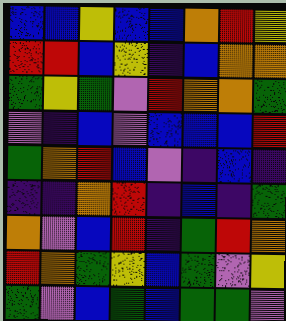[["blue", "blue", "yellow", "blue", "blue", "orange", "red", "yellow"], ["red", "red", "blue", "yellow", "indigo", "blue", "orange", "orange"], ["green", "yellow", "green", "violet", "red", "orange", "orange", "green"], ["violet", "indigo", "blue", "violet", "blue", "blue", "blue", "red"], ["green", "orange", "red", "blue", "violet", "indigo", "blue", "indigo"], ["indigo", "indigo", "orange", "red", "indigo", "blue", "indigo", "green"], ["orange", "violet", "blue", "red", "indigo", "green", "red", "orange"], ["red", "orange", "green", "yellow", "blue", "green", "violet", "yellow"], ["green", "violet", "blue", "green", "blue", "green", "green", "violet"]]